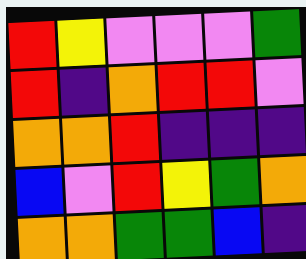[["red", "yellow", "violet", "violet", "violet", "green"], ["red", "indigo", "orange", "red", "red", "violet"], ["orange", "orange", "red", "indigo", "indigo", "indigo"], ["blue", "violet", "red", "yellow", "green", "orange"], ["orange", "orange", "green", "green", "blue", "indigo"]]